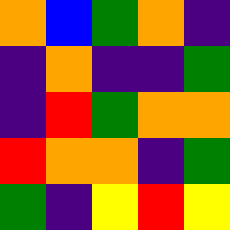[["orange", "blue", "green", "orange", "indigo"], ["indigo", "orange", "indigo", "indigo", "green"], ["indigo", "red", "green", "orange", "orange"], ["red", "orange", "orange", "indigo", "green"], ["green", "indigo", "yellow", "red", "yellow"]]